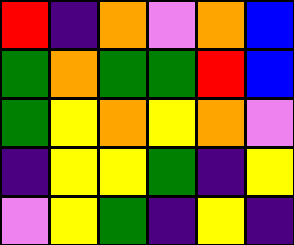[["red", "indigo", "orange", "violet", "orange", "blue"], ["green", "orange", "green", "green", "red", "blue"], ["green", "yellow", "orange", "yellow", "orange", "violet"], ["indigo", "yellow", "yellow", "green", "indigo", "yellow"], ["violet", "yellow", "green", "indigo", "yellow", "indigo"]]